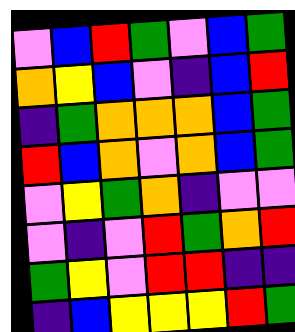[["violet", "blue", "red", "green", "violet", "blue", "green"], ["orange", "yellow", "blue", "violet", "indigo", "blue", "red"], ["indigo", "green", "orange", "orange", "orange", "blue", "green"], ["red", "blue", "orange", "violet", "orange", "blue", "green"], ["violet", "yellow", "green", "orange", "indigo", "violet", "violet"], ["violet", "indigo", "violet", "red", "green", "orange", "red"], ["green", "yellow", "violet", "red", "red", "indigo", "indigo"], ["indigo", "blue", "yellow", "yellow", "yellow", "red", "green"]]